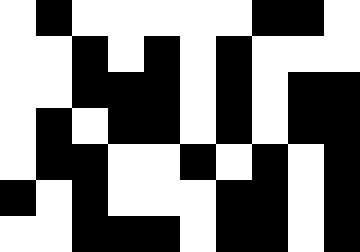[["white", "black", "white", "white", "white", "white", "white", "black", "black", "white"], ["white", "white", "black", "white", "black", "white", "black", "white", "white", "white"], ["white", "white", "black", "black", "black", "white", "black", "white", "black", "black"], ["white", "black", "white", "black", "black", "white", "black", "white", "black", "black"], ["white", "black", "black", "white", "white", "black", "white", "black", "white", "black"], ["black", "white", "black", "white", "white", "white", "black", "black", "white", "black"], ["white", "white", "black", "black", "black", "white", "black", "black", "white", "black"]]